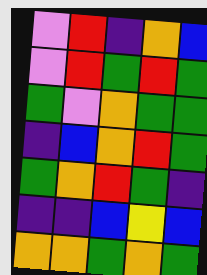[["violet", "red", "indigo", "orange", "blue"], ["violet", "red", "green", "red", "green"], ["green", "violet", "orange", "green", "green"], ["indigo", "blue", "orange", "red", "green"], ["green", "orange", "red", "green", "indigo"], ["indigo", "indigo", "blue", "yellow", "blue"], ["orange", "orange", "green", "orange", "green"]]